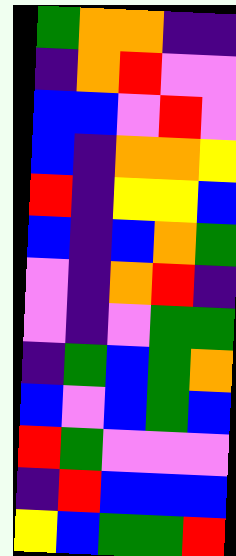[["green", "orange", "orange", "indigo", "indigo"], ["indigo", "orange", "red", "violet", "violet"], ["blue", "blue", "violet", "red", "violet"], ["blue", "indigo", "orange", "orange", "yellow"], ["red", "indigo", "yellow", "yellow", "blue"], ["blue", "indigo", "blue", "orange", "green"], ["violet", "indigo", "orange", "red", "indigo"], ["violet", "indigo", "violet", "green", "green"], ["indigo", "green", "blue", "green", "orange"], ["blue", "violet", "blue", "green", "blue"], ["red", "green", "violet", "violet", "violet"], ["indigo", "red", "blue", "blue", "blue"], ["yellow", "blue", "green", "green", "red"]]